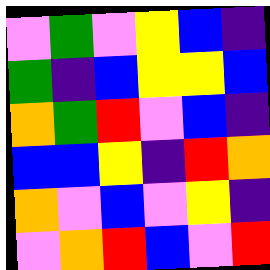[["violet", "green", "violet", "yellow", "blue", "indigo"], ["green", "indigo", "blue", "yellow", "yellow", "blue"], ["orange", "green", "red", "violet", "blue", "indigo"], ["blue", "blue", "yellow", "indigo", "red", "orange"], ["orange", "violet", "blue", "violet", "yellow", "indigo"], ["violet", "orange", "red", "blue", "violet", "red"]]